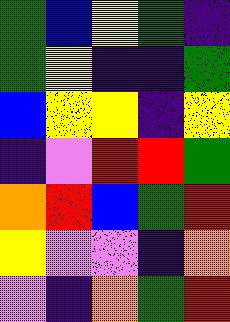[["green", "blue", "yellow", "green", "indigo"], ["green", "yellow", "indigo", "indigo", "green"], ["blue", "yellow", "yellow", "indigo", "yellow"], ["indigo", "violet", "red", "red", "green"], ["orange", "red", "blue", "green", "red"], ["yellow", "violet", "violet", "indigo", "orange"], ["violet", "indigo", "orange", "green", "red"]]